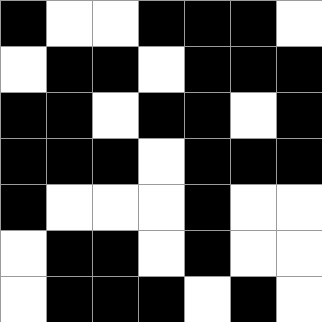[["black", "white", "white", "black", "black", "black", "white"], ["white", "black", "black", "white", "black", "black", "black"], ["black", "black", "white", "black", "black", "white", "black"], ["black", "black", "black", "white", "black", "black", "black"], ["black", "white", "white", "white", "black", "white", "white"], ["white", "black", "black", "white", "black", "white", "white"], ["white", "black", "black", "black", "white", "black", "white"]]